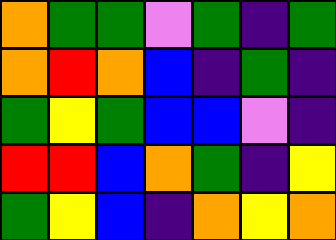[["orange", "green", "green", "violet", "green", "indigo", "green"], ["orange", "red", "orange", "blue", "indigo", "green", "indigo"], ["green", "yellow", "green", "blue", "blue", "violet", "indigo"], ["red", "red", "blue", "orange", "green", "indigo", "yellow"], ["green", "yellow", "blue", "indigo", "orange", "yellow", "orange"]]